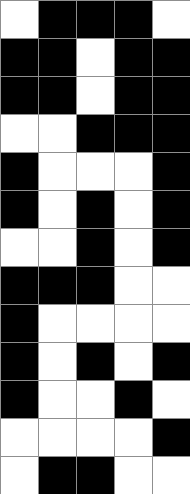[["white", "black", "black", "black", "white"], ["black", "black", "white", "black", "black"], ["black", "black", "white", "black", "black"], ["white", "white", "black", "black", "black"], ["black", "white", "white", "white", "black"], ["black", "white", "black", "white", "black"], ["white", "white", "black", "white", "black"], ["black", "black", "black", "white", "white"], ["black", "white", "white", "white", "white"], ["black", "white", "black", "white", "black"], ["black", "white", "white", "black", "white"], ["white", "white", "white", "white", "black"], ["white", "black", "black", "white", "white"]]